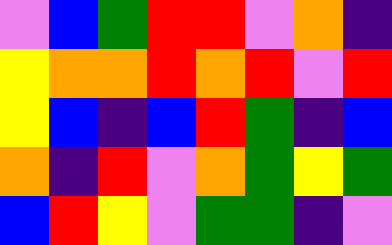[["violet", "blue", "green", "red", "red", "violet", "orange", "indigo"], ["yellow", "orange", "orange", "red", "orange", "red", "violet", "red"], ["yellow", "blue", "indigo", "blue", "red", "green", "indigo", "blue"], ["orange", "indigo", "red", "violet", "orange", "green", "yellow", "green"], ["blue", "red", "yellow", "violet", "green", "green", "indigo", "violet"]]